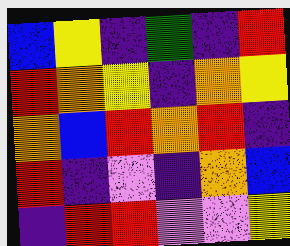[["blue", "yellow", "indigo", "green", "indigo", "red"], ["red", "orange", "yellow", "indigo", "orange", "yellow"], ["orange", "blue", "red", "orange", "red", "indigo"], ["red", "indigo", "violet", "indigo", "orange", "blue"], ["indigo", "red", "red", "violet", "violet", "yellow"]]